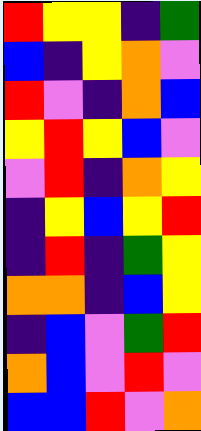[["red", "yellow", "yellow", "indigo", "green"], ["blue", "indigo", "yellow", "orange", "violet"], ["red", "violet", "indigo", "orange", "blue"], ["yellow", "red", "yellow", "blue", "violet"], ["violet", "red", "indigo", "orange", "yellow"], ["indigo", "yellow", "blue", "yellow", "red"], ["indigo", "red", "indigo", "green", "yellow"], ["orange", "orange", "indigo", "blue", "yellow"], ["indigo", "blue", "violet", "green", "red"], ["orange", "blue", "violet", "red", "violet"], ["blue", "blue", "red", "violet", "orange"]]